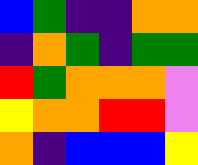[["blue", "green", "indigo", "indigo", "orange", "orange"], ["indigo", "orange", "green", "indigo", "green", "green"], ["red", "green", "orange", "orange", "orange", "violet"], ["yellow", "orange", "orange", "red", "red", "violet"], ["orange", "indigo", "blue", "blue", "blue", "yellow"]]